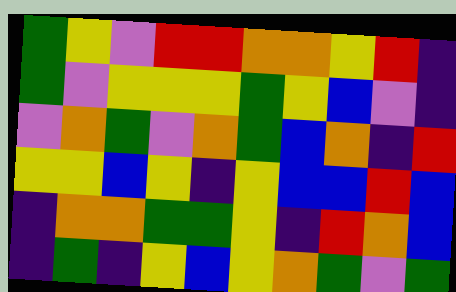[["green", "yellow", "violet", "red", "red", "orange", "orange", "yellow", "red", "indigo"], ["green", "violet", "yellow", "yellow", "yellow", "green", "yellow", "blue", "violet", "indigo"], ["violet", "orange", "green", "violet", "orange", "green", "blue", "orange", "indigo", "red"], ["yellow", "yellow", "blue", "yellow", "indigo", "yellow", "blue", "blue", "red", "blue"], ["indigo", "orange", "orange", "green", "green", "yellow", "indigo", "red", "orange", "blue"], ["indigo", "green", "indigo", "yellow", "blue", "yellow", "orange", "green", "violet", "green"]]